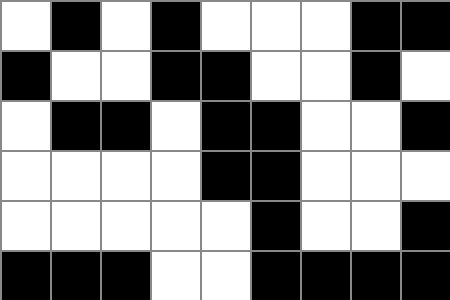[["white", "black", "white", "black", "white", "white", "white", "black", "black"], ["black", "white", "white", "black", "black", "white", "white", "black", "white"], ["white", "black", "black", "white", "black", "black", "white", "white", "black"], ["white", "white", "white", "white", "black", "black", "white", "white", "white"], ["white", "white", "white", "white", "white", "black", "white", "white", "black"], ["black", "black", "black", "white", "white", "black", "black", "black", "black"]]